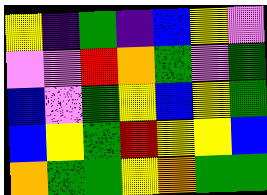[["yellow", "indigo", "green", "indigo", "blue", "yellow", "violet"], ["violet", "violet", "red", "orange", "green", "violet", "green"], ["blue", "violet", "green", "yellow", "blue", "yellow", "green"], ["blue", "yellow", "green", "red", "yellow", "yellow", "blue"], ["orange", "green", "green", "yellow", "orange", "green", "green"]]